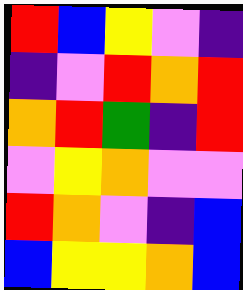[["red", "blue", "yellow", "violet", "indigo"], ["indigo", "violet", "red", "orange", "red"], ["orange", "red", "green", "indigo", "red"], ["violet", "yellow", "orange", "violet", "violet"], ["red", "orange", "violet", "indigo", "blue"], ["blue", "yellow", "yellow", "orange", "blue"]]